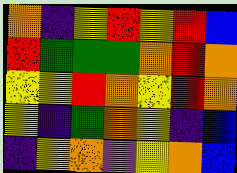[["orange", "indigo", "yellow", "red", "yellow", "red", "blue"], ["red", "green", "green", "green", "orange", "red", "orange"], ["yellow", "yellow", "red", "orange", "yellow", "red", "orange"], ["yellow", "indigo", "green", "orange", "yellow", "indigo", "blue"], ["indigo", "yellow", "orange", "violet", "yellow", "orange", "blue"]]